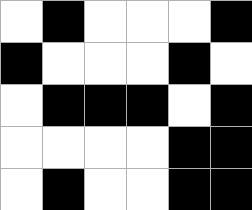[["white", "black", "white", "white", "white", "black"], ["black", "white", "white", "white", "black", "white"], ["white", "black", "black", "black", "white", "black"], ["white", "white", "white", "white", "black", "black"], ["white", "black", "white", "white", "black", "black"]]